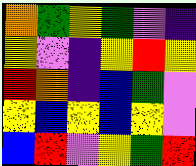[["orange", "green", "yellow", "green", "violet", "indigo"], ["yellow", "violet", "indigo", "yellow", "red", "yellow"], ["red", "orange", "indigo", "blue", "green", "violet"], ["yellow", "blue", "yellow", "blue", "yellow", "violet"], ["blue", "red", "violet", "yellow", "green", "red"]]